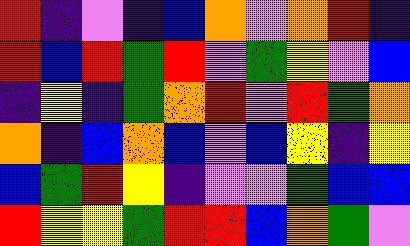[["red", "indigo", "violet", "indigo", "blue", "orange", "violet", "orange", "red", "indigo"], ["red", "blue", "red", "green", "red", "violet", "green", "yellow", "violet", "blue"], ["indigo", "yellow", "indigo", "green", "orange", "red", "violet", "red", "green", "orange"], ["orange", "indigo", "blue", "orange", "blue", "violet", "blue", "yellow", "indigo", "yellow"], ["blue", "green", "red", "yellow", "indigo", "violet", "violet", "green", "blue", "blue"], ["red", "yellow", "yellow", "green", "red", "red", "blue", "orange", "green", "violet"]]